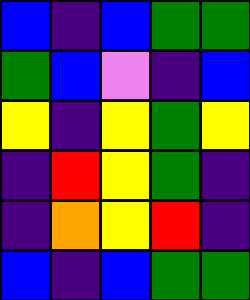[["blue", "indigo", "blue", "green", "green"], ["green", "blue", "violet", "indigo", "blue"], ["yellow", "indigo", "yellow", "green", "yellow"], ["indigo", "red", "yellow", "green", "indigo"], ["indigo", "orange", "yellow", "red", "indigo"], ["blue", "indigo", "blue", "green", "green"]]